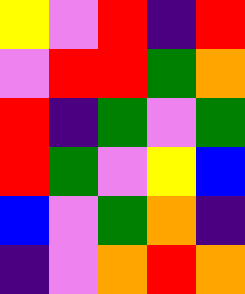[["yellow", "violet", "red", "indigo", "red"], ["violet", "red", "red", "green", "orange"], ["red", "indigo", "green", "violet", "green"], ["red", "green", "violet", "yellow", "blue"], ["blue", "violet", "green", "orange", "indigo"], ["indigo", "violet", "orange", "red", "orange"]]